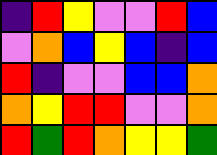[["indigo", "red", "yellow", "violet", "violet", "red", "blue"], ["violet", "orange", "blue", "yellow", "blue", "indigo", "blue"], ["red", "indigo", "violet", "violet", "blue", "blue", "orange"], ["orange", "yellow", "red", "red", "violet", "violet", "orange"], ["red", "green", "red", "orange", "yellow", "yellow", "green"]]